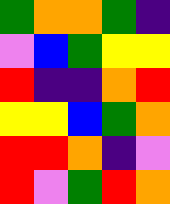[["green", "orange", "orange", "green", "indigo"], ["violet", "blue", "green", "yellow", "yellow"], ["red", "indigo", "indigo", "orange", "red"], ["yellow", "yellow", "blue", "green", "orange"], ["red", "red", "orange", "indigo", "violet"], ["red", "violet", "green", "red", "orange"]]